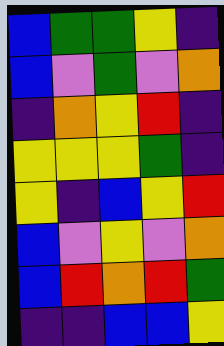[["blue", "green", "green", "yellow", "indigo"], ["blue", "violet", "green", "violet", "orange"], ["indigo", "orange", "yellow", "red", "indigo"], ["yellow", "yellow", "yellow", "green", "indigo"], ["yellow", "indigo", "blue", "yellow", "red"], ["blue", "violet", "yellow", "violet", "orange"], ["blue", "red", "orange", "red", "green"], ["indigo", "indigo", "blue", "blue", "yellow"]]